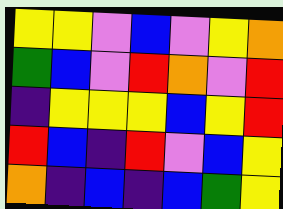[["yellow", "yellow", "violet", "blue", "violet", "yellow", "orange"], ["green", "blue", "violet", "red", "orange", "violet", "red"], ["indigo", "yellow", "yellow", "yellow", "blue", "yellow", "red"], ["red", "blue", "indigo", "red", "violet", "blue", "yellow"], ["orange", "indigo", "blue", "indigo", "blue", "green", "yellow"]]